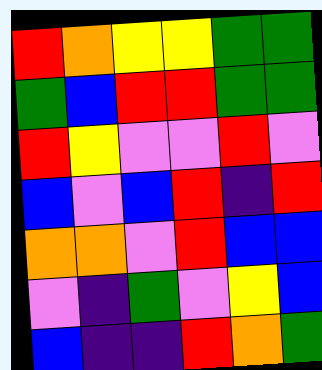[["red", "orange", "yellow", "yellow", "green", "green"], ["green", "blue", "red", "red", "green", "green"], ["red", "yellow", "violet", "violet", "red", "violet"], ["blue", "violet", "blue", "red", "indigo", "red"], ["orange", "orange", "violet", "red", "blue", "blue"], ["violet", "indigo", "green", "violet", "yellow", "blue"], ["blue", "indigo", "indigo", "red", "orange", "green"]]